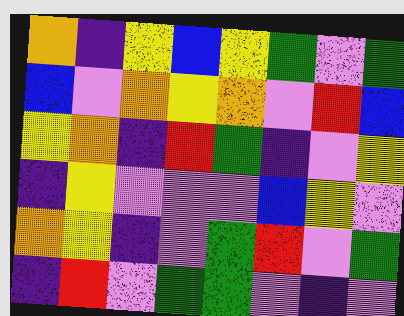[["orange", "indigo", "yellow", "blue", "yellow", "green", "violet", "green"], ["blue", "violet", "orange", "yellow", "orange", "violet", "red", "blue"], ["yellow", "orange", "indigo", "red", "green", "indigo", "violet", "yellow"], ["indigo", "yellow", "violet", "violet", "violet", "blue", "yellow", "violet"], ["orange", "yellow", "indigo", "violet", "green", "red", "violet", "green"], ["indigo", "red", "violet", "green", "green", "violet", "indigo", "violet"]]